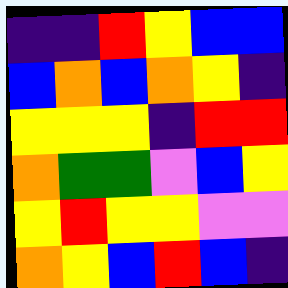[["indigo", "indigo", "red", "yellow", "blue", "blue"], ["blue", "orange", "blue", "orange", "yellow", "indigo"], ["yellow", "yellow", "yellow", "indigo", "red", "red"], ["orange", "green", "green", "violet", "blue", "yellow"], ["yellow", "red", "yellow", "yellow", "violet", "violet"], ["orange", "yellow", "blue", "red", "blue", "indigo"]]